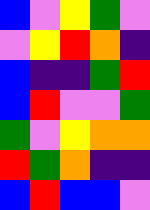[["blue", "violet", "yellow", "green", "violet"], ["violet", "yellow", "red", "orange", "indigo"], ["blue", "indigo", "indigo", "green", "red"], ["blue", "red", "violet", "violet", "green"], ["green", "violet", "yellow", "orange", "orange"], ["red", "green", "orange", "indigo", "indigo"], ["blue", "red", "blue", "blue", "violet"]]